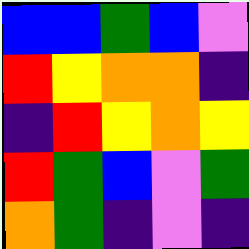[["blue", "blue", "green", "blue", "violet"], ["red", "yellow", "orange", "orange", "indigo"], ["indigo", "red", "yellow", "orange", "yellow"], ["red", "green", "blue", "violet", "green"], ["orange", "green", "indigo", "violet", "indigo"]]